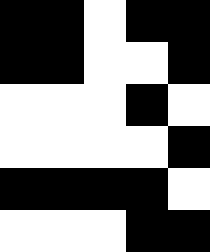[["black", "black", "white", "black", "black"], ["black", "black", "white", "white", "black"], ["white", "white", "white", "black", "white"], ["white", "white", "white", "white", "black"], ["black", "black", "black", "black", "white"], ["white", "white", "white", "black", "black"]]